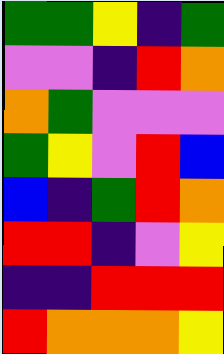[["green", "green", "yellow", "indigo", "green"], ["violet", "violet", "indigo", "red", "orange"], ["orange", "green", "violet", "violet", "violet"], ["green", "yellow", "violet", "red", "blue"], ["blue", "indigo", "green", "red", "orange"], ["red", "red", "indigo", "violet", "yellow"], ["indigo", "indigo", "red", "red", "red"], ["red", "orange", "orange", "orange", "yellow"]]